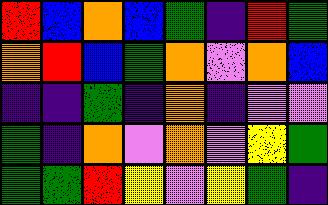[["red", "blue", "orange", "blue", "green", "indigo", "red", "green"], ["orange", "red", "blue", "green", "orange", "violet", "orange", "blue"], ["indigo", "indigo", "green", "indigo", "orange", "indigo", "violet", "violet"], ["green", "indigo", "orange", "violet", "orange", "violet", "yellow", "green"], ["green", "green", "red", "yellow", "violet", "yellow", "green", "indigo"]]